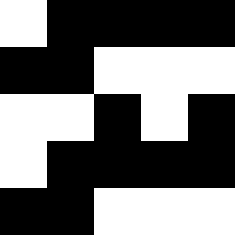[["white", "black", "black", "black", "black"], ["black", "black", "white", "white", "white"], ["white", "white", "black", "white", "black"], ["white", "black", "black", "black", "black"], ["black", "black", "white", "white", "white"]]